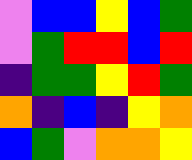[["violet", "blue", "blue", "yellow", "blue", "green"], ["violet", "green", "red", "red", "blue", "red"], ["indigo", "green", "green", "yellow", "red", "green"], ["orange", "indigo", "blue", "indigo", "yellow", "orange"], ["blue", "green", "violet", "orange", "orange", "yellow"]]